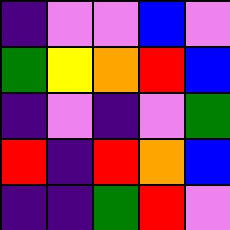[["indigo", "violet", "violet", "blue", "violet"], ["green", "yellow", "orange", "red", "blue"], ["indigo", "violet", "indigo", "violet", "green"], ["red", "indigo", "red", "orange", "blue"], ["indigo", "indigo", "green", "red", "violet"]]